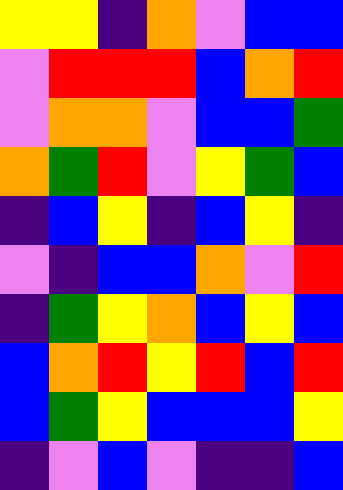[["yellow", "yellow", "indigo", "orange", "violet", "blue", "blue"], ["violet", "red", "red", "red", "blue", "orange", "red"], ["violet", "orange", "orange", "violet", "blue", "blue", "green"], ["orange", "green", "red", "violet", "yellow", "green", "blue"], ["indigo", "blue", "yellow", "indigo", "blue", "yellow", "indigo"], ["violet", "indigo", "blue", "blue", "orange", "violet", "red"], ["indigo", "green", "yellow", "orange", "blue", "yellow", "blue"], ["blue", "orange", "red", "yellow", "red", "blue", "red"], ["blue", "green", "yellow", "blue", "blue", "blue", "yellow"], ["indigo", "violet", "blue", "violet", "indigo", "indigo", "blue"]]